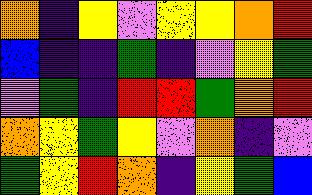[["orange", "indigo", "yellow", "violet", "yellow", "yellow", "orange", "red"], ["blue", "indigo", "indigo", "green", "indigo", "violet", "yellow", "green"], ["violet", "green", "indigo", "red", "red", "green", "orange", "red"], ["orange", "yellow", "green", "yellow", "violet", "orange", "indigo", "violet"], ["green", "yellow", "red", "orange", "indigo", "yellow", "green", "blue"]]